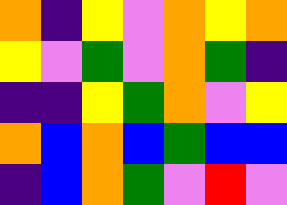[["orange", "indigo", "yellow", "violet", "orange", "yellow", "orange"], ["yellow", "violet", "green", "violet", "orange", "green", "indigo"], ["indigo", "indigo", "yellow", "green", "orange", "violet", "yellow"], ["orange", "blue", "orange", "blue", "green", "blue", "blue"], ["indigo", "blue", "orange", "green", "violet", "red", "violet"]]